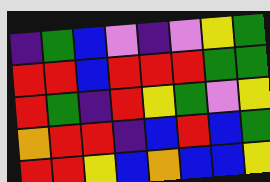[["indigo", "green", "blue", "violet", "indigo", "violet", "yellow", "green"], ["red", "red", "blue", "red", "red", "red", "green", "green"], ["red", "green", "indigo", "red", "yellow", "green", "violet", "yellow"], ["orange", "red", "red", "indigo", "blue", "red", "blue", "green"], ["red", "red", "yellow", "blue", "orange", "blue", "blue", "yellow"]]